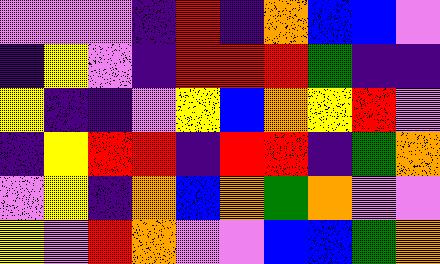[["violet", "violet", "violet", "indigo", "red", "indigo", "orange", "blue", "blue", "violet"], ["indigo", "yellow", "violet", "indigo", "red", "red", "red", "green", "indigo", "indigo"], ["yellow", "indigo", "indigo", "violet", "yellow", "blue", "orange", "yellow", "red", "violet"], ["indigo", "yellow", "red", "red", "indigo", "red", "red", "indigo", "green", "orange"], ["violet", "yellow", "indigo", "orange", "blue", "orange", "green", "orange", "violet", "violet"], ["yellow", "violet", "red", "orange", "violet", "violet", "blue", "blue", "green", "orange"]]